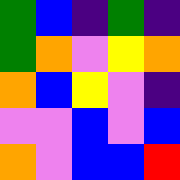[["green", "blue", "indigo", "green", "indigo"], ["green", "orange", "violet", "yellow", "orange"], ["orange", "blue", "yellow", "violet", "indigo"], ["violet", "violet", "blue", "violet", "blue"], ["orange", "violet", "blue", "blue", "red"]]